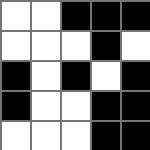[["white", "white", "black", "black", "black"], ["white", "white", "white", "black", "white"], ["black", "white", "black", "white", "black"], ["black", "white", "white", "black", "black"], ["white", "white", "white", "black", "black"]]